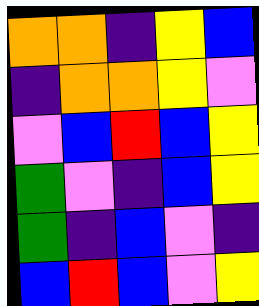[["orange", "orange", "indigo", "yellow", "blue"], ["indigo", "orange", "orange", "yellow", "violet"], ["violet", "blue", "red", "blue", "yellow"], ["green", "violet", "indigo", "blue", "yellow"], ["green", "indigo", "blue", "violet", "indigo"], ["blue", "red", "blue", "violet", "yellow"]]